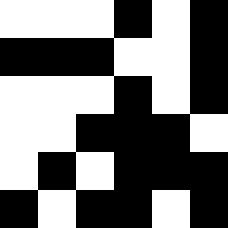[["white", "white", "white", "black", "white", "black"], ["black", "black", "black", "white", "white", "black"], ["white", "white", "white", "black", "white", "black"], ["white", "white", "black", "black", "black", "white"], ["white", "black", "white", "black", "black", "black"], ["black", "white", "black", "black", "white", "black"]]